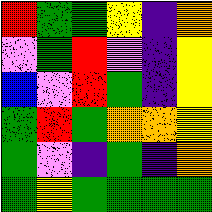[["red", "green", "green", "yellow", "indigo", "orange"], ["violet", "green", "red", "violet", "indigo", "yellow"], ["blue", "violet", "red", "green", "indigo", "yellow"], ["green", "red", "green", "orange", "orange", "yellow"], ["green", "violet", "indigo", "green", "indigo", "orange"], ["green", "yellow", "green", "green", "green", "green"]]